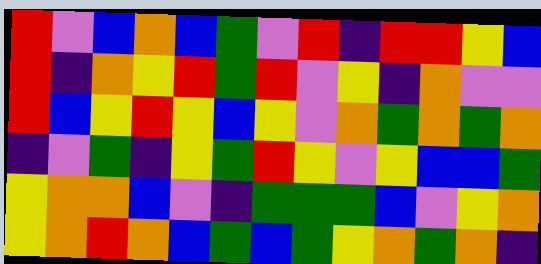[["red", "violet", "blue", "orange", "blue", "green", "violet", "red", "indigo", "red", "red", "yellow", "blue"], ["red", "indigo", "orange", "yellow", "red", "green", "red", "violet", "yellow", "indigo", "orange", "violet", "violet"], ["red", "blue", "yellow", "red", "yellow", "blue", "yellow", "violet", "orange", "green", "orange", "green", "orange"], ["indigo", "violet", "green", "indigo", "yellow", "green", "red", "yellow", "violet", "yellow", "blue", "blue", "green"], ["yellow", "orange", "orange", "blue", "violet", "indigo", "green", "green", "green", "blue", "violet", "yellow", "orange"], ["yellow", "orange", "red", "orange", "blue", "green", "blue", "green", "yellow", "orange", "green", "orange", "indigo"]]